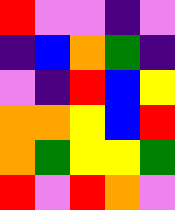[["red", "violet", "violet", "indigo", "violet"], ["indigo", "blue", "orange", "green", "indigo"], ["violet", "indigo", "red", "blue", "yellow"], ["orange", "orange", "yellow", "blue", "red"], ["orange", "green", "yellow", "yellow", "green"], ["red", "violet", "red", "orange", "violet"]]